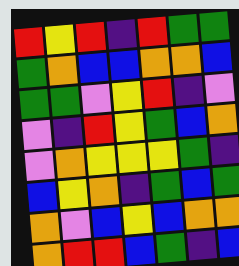[["red", "yellow", "red", "indigo", "red", "green", "green"], ["green", "orange", "blue", "blue", "orange", "orange", "blue"], ["green", "green", "violet", "yellow", "red", "indigo", "violet"], ["violet", "indigo", "red", "yellow", "green", "blue", "orange"], ["violet", "orange", "yellow", "yellow", "yellow", "green", "indigo"], ["blue", "yellow", "orange", "indigo", "green", "blue", "green"], ["orange", "violet", "blue", "yellow", "blue", "orange", "orange"], ["orange", "red", "red", "blue", "green", "indigo", "blue"]]